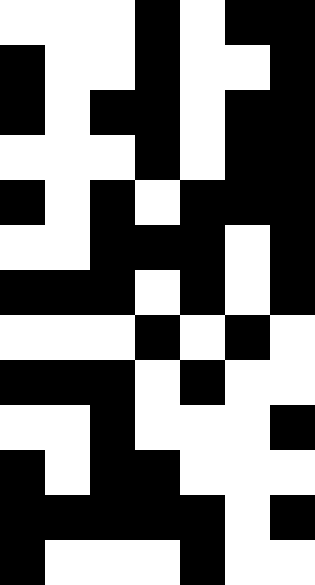[["white", "white", "white", "black", "white", "black", "black"], ["black", "white", "white", "black", "white", "white", "black"], ["black", "white", "black", "black", "white", "black", "black"], ["white", "white", "white", "black", "white", "black", "black"], ["black", "white", "black", "white", "black", "black", "black"], ["white", "white", "black", "black", "black", "white", "black"], ["black", "black", "black", "white", "black", "white", "black"], ["white", "white", "white", "black", "white", "black", "white"], ["black", "black", "black", "white", "black", "white", "white"], ["white", "white", "black", "white", "white", "white", "black"], ["black", "white", "black", "black", "white", "white", "white"], ["black", "black", "black", "black", "black", "white", "black"], ["black", "white", "white", "white", "black", "white", "white"]]